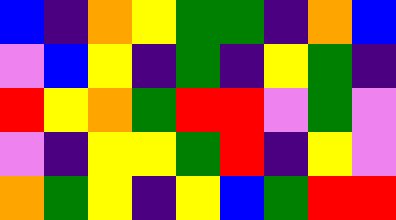[["blue", "indigo", "orange", "yellow", "green", "green", "indigo", "orange", "blue"], ["violet", "blue", "yellow", "indigo", "green", "indigo", "yellow", "green", "indigo"], ["red", "yellow", "orange", "green", "red", "red", "violet", "green", "violet"], ["violet", "indigo", "yellow", "yellow", "green", "red", "indigo", "yellow", "violet"], ["orange", "green", "yellow", "indigo", "yellow", "blue", "green", "red", "red"]]